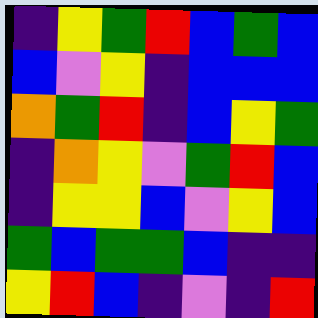[["indigo", "yellow", "green", "red", "blue", "green", "blue"], ["blue", "violet", "yellow", "indigo", "blue", "blue", "blue"], ["orange", "green", "red", "indigo", "blue", "yellow", "green"], ["indigo", "orange", "yellow", "violet", "green", "red", "blue"], ["indigo", "yellow", "yellow", "blue", "violet", "yellow", "blue"], ["green", "blue", "green", "green", "blue", "indigo", "indigo"], ["yellow", "red", "blue", "indigo", "violet", "indigo", "red"]]